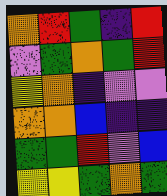[["orange", "red", "green", "indigo", "red"], ["violet", "green", "orange", "green", "red"], ["yellow", "orange", "indigo", "violet", "violet"], ["orange", "orange", "blue", "indigo", "indigo"], ["green", "green", "red", "violet", "blue"], ["yellow", "yellow", "green", "orange", "green"]]